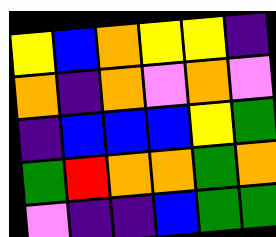[["yellow", "blue", "orange", "yellow", "yellow", "indigo"], ["orange", "indigo", "orange", "violet", "orange", "violet"], ["indigo", "blue", "blue", "blue", "yellow", "green"], ["green", "red", "orange", "orange", "green", "orange"], ["violet", "indigo", "indigo", "blue", "green", "green"]]